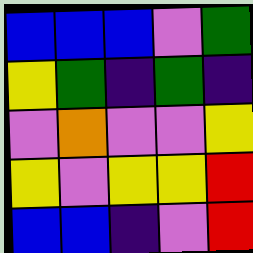[["blue", "blue", "blue", "violet", "green"], ["yellow", "green", "indigo", "green", "indigo"], ["violet", "orange", "violet", "violet", "yellow"], ["yellow", "violet", "yellow", "yellow", "red"], ["blue", "blue", "indigo", "violet", "red"]]